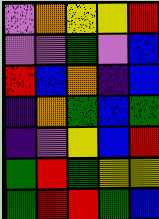[["violet", "orange", "yellow", "yellow", "red"], ["violet", "violet", "green", "violet", "blue"], ["red", "blue", "orange", "indigo", "blue"], ["indigo", "orange", "green", "blue", "green"], ["indigo", "violet", "yellow", "blue", "red"], ["green", "red", "green", "yellow", "yellow"], ["green", "red", "red", "green", "blue"]]